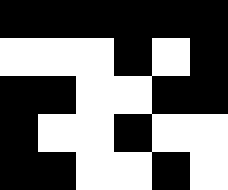[["black", "black", "black", "black", "black", "black"], ["white", "white", "white", "black", "white", "black"], ["black", "black", "white", "white", "black", "black"], ["black", "white", "white", "black", "white", "white"], ["black", "black", "white", "white", "black", "white"]]